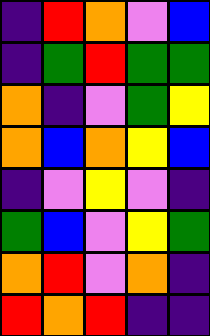[["indigo", "red", "orange", "violet", "blue"], ["indigo", "green", "red", "green", "green"], ["orange", "indigo", "violet", "green", "yellow"], ["orange", "blue", "orange", "yellow", "blue"], ["indigo", "violet", "yellow", "violet", "indigo"], ["green", "blue", "violet", "yellow", "green"], ["orange", "red", "violet", "orange", "indigo"], ["red", "orange", "red", "indigo", "indigo"]]